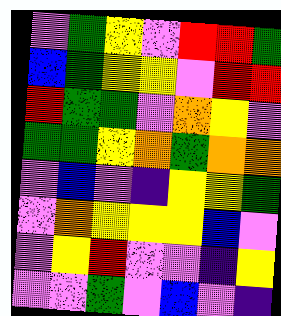[["violet", "green", "yellow", "violet", "red", "red", "green"], ["blue", "green", "yellow", "yellow", "violet", "red", "red"], ["red", "green", "green", "violet", "orange", "yellow", "violet"], ["green", "green", "yellow", "orange", "green", "orange", "orange"], ["violet", "blue", "violet", "indigo", "yellow", "yellow", "green"], ["violet", "orange", "yellow", "yellow", "yellow", "blue", "violet"], ["violet", "yellow", "red", "violet", "violet", "indigo", "yellow"], ["violet", "violet", "green", "violet", "blue", "violet", "indigo"]]